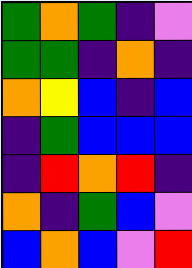[["green", "orange", "green", "indigo", "violet"], ["green", "green", "indigo", "orange", "indigo"], ["orange", "yellow", "blue", "indigo", "blue"], ["indigo", "green", "blue", "blue", "blue"], ["indigo", "red", "orange", "red", "indigo"], ["orange", "indigo", "green", "blue", "violet"], ["blue", "orange", "blue", "violet", "red"]]